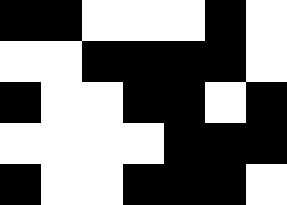[["black", "black", "white", "white", "white", "black", "white"], ["white", "white", "black", "black", "black", "black", "white"], ["black", "white", "white", "black", "black", "white", "black"], ["white", "white", "white", "white", "black", "black", "black"], ["black", "white", "white", "black", "black", "black", "white"]]